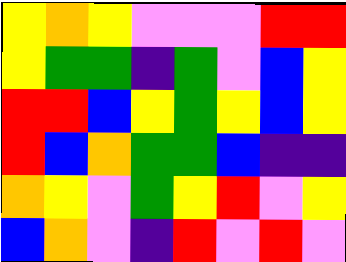[["yellow", "orange", "yellow", "violet", "violet", "violet", "red", "red"], ["yellow", "green", "green", "indigo", "green", "violet", "blue", "yellow"], ["red", "red", "blue", "yellow", "green", "yellow", "blue", "yellow"], ["red", "blue", "orange", "green", "green", "blue", "indigo", "indigo"], ["orange", "yellow", "violet", "green", "yellow", "red", "violet", "yellow"], ["blue", "orange", "violet", "indigo", "red", "violet", "red", "violet"]]